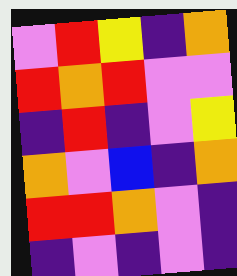[["violet", "red", "yellow", "indigo", "orange"], ["red", "orange", "red", "violet", "violet"], ["indigo", "red", "indigo", "violet", "yellow"], ["orange", "violet", "blue", "indigo", "orange"], ["red", "red", "orange", "violet", "indigo"], ["indigo", "violet", "indigo", "violet", "indigo"]]